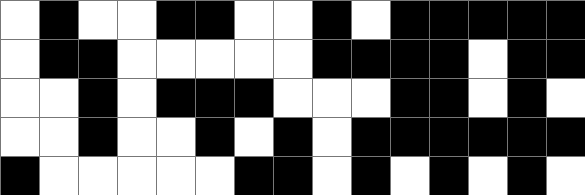[["white", "black", "white", "white", "black", "black", "white", "white", "black", "white", "black", "black", "black", "black", "black"], ["white", "black", "black", "white", "white", "white", "white", "white", "black", "black", "black", "black", "white", "black", "black"], ["white", "white", "black", "white", "black", "black", "black", "white", "white", "white", "black", "black", "white", "black", "white"], ["white", "white", "black", "white", "white", "black", "white", "black", "white", "black", "black", "black", "black", "black", "black"], ["black", "white", "white", "white", "white", "white", "black", "black", "white", "black", "white", "black", "white", "black", "white"]]